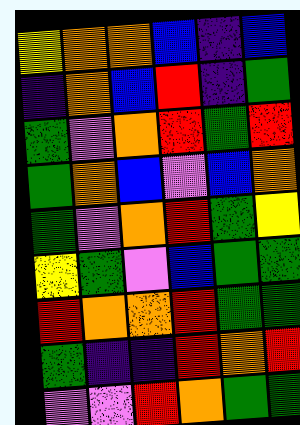[["yellow", "orange", "orange", "blue", "indigo", "blue"], ["indigo", "orange", "blue", "red", "indigo", "green"], ["green", "violet", "orange", "red", "green", "red"], ["green", "orange", "blue", "violet", "blue", "orange"], ["green", "violet", "orange", "red", "green", "yellow"], ["yellow", "green", "violet", "blue", "green", "green"], ["red", "orange", "orange", "red", "green", "green"], ["green", "indigo", "indigo", "red", "orange", "red"], ["violet", "violet", "red", "orange", "green", "green"]]